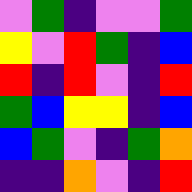[["violet", "green", "indigo", "violet", "violet", "green"], ["yellow", "violet", "red", "green", "indigo", "blue"], ["red", "indigo", "red", "violet", "indigo", "red"], ["green", "blue", "yellow", "yellow", "indigo", "blue"], ["blue", "green", "violet", "indigo", "green", "orange"], ["indigo", "indigo", "orange", "violet", "indigo", "red"]]